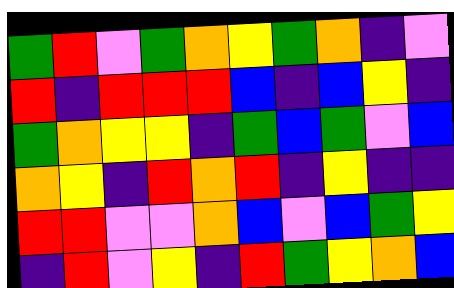[["green", "red", "violet", "green", "orange", "yellow", "green", "orange", "indigo", "violet"], ["red", "indigo", "red", "red", "red", "blue", "indigo", "blue", "yellow", "indigo"], ["green", "orange", "yellow", "yellow", "indigo", "green", "blue", "green", "violet", "blue"], ["orange", "yellow", "indigo", "red", "orange", "red", "indigo", "yellow", "indigo", "indigo"], ["red", "red", "violet", "violet", "orange", "blue", "violet", "blue", "green", "yellow"], ["indigo", "red", "violet", "yellow", "indigo", "red", "green", "yellow", "orange", "blue"]]